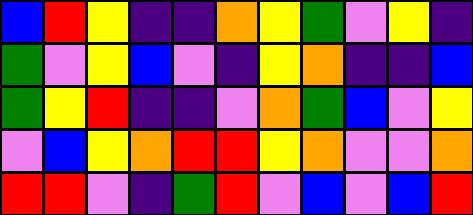[["blue", "red", "yellow", "indigo", "indigo", "orange", "yellow", "green", "violet", "yellow", "indigo"], ["green", "violet", "yellow", "blue", "violet", "indigo", "yellow", "orange", "indigo", "indigo", "blue"], ["green", "yellow", "red", "indigo", "indigo", "violet", "orange", "green", "blue", "violet", "yellow"], ["violet", "blue", "yellow", "orange", "red", "red", "yellow", "orange", "violet", "violet", "orange"], ["red", "red", "violet", "indigo", "green", "red", "violet", "blue", "violet", "blue", "red"]]